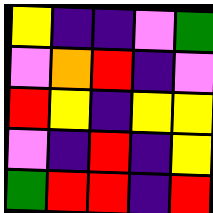[["yellow", "indigo", "indigo", "violet", "green"], ["violet", "orange", "red", "indigo", "violet"], ["red", "yellow", "indigo", "yellow", "yellow"], ["violet", "indigo", "red", "indigo", "yellow"], ["green", "red", "red", "indigo", "red"]]